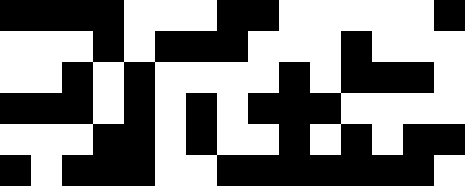[["black", "black", "black", "black", "white", "white", "white", "black", "black", "white", "white", "white", "white", "white", "black"], ["white", "white", "white", "black", "white", "black", "black", "black", "white", "white", "white", "black", "white", "white", "white"], ["white", "white", "black", "white", "black", "white", "white", "white", "white", "black", "white", "black", "black", "black", "white"], ["black", "black", "black", "white", "black", "white", "black", "white", "black", "black", "black", "white", "white", "white", "white"], ["white", "white", "white", "black", "black", "white", "black", "white", "white", "black", "white", "black", "white", "black", "black"], ["black", "white", "black", "black", "black", "white", "white", "black", "black", "black", "black", "black", "black", "black", "white"]]